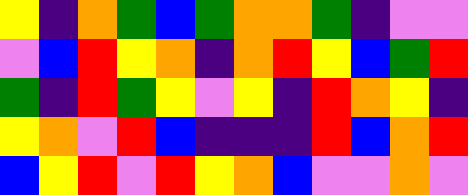[["yellow", "indigo", "orange", "green", "blue", "green", "orange", "orange", "green", "indigo", "violet", "violet"], ["violet", "blue", "red", "yellow", "orange", "indigo", "orange", "red", "yellow", "blue", "green", "red"], ["green", "indigo", "red", "green", "yellow", "violet", "yellow", "indigo", "red", "orange", "yellow", "indigo"], ["yellow", "orange", "violet", "red", "blue", "indigo", "indigo", "indigo", "red", "blue", "orange", "red"], ["blue", "yellow", "red", "violet", "red", "yellow", "orange", "blue", "violet", "violet", "orange", "violet"]]